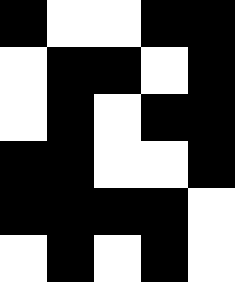[["black", "white", "white", "black", "black"], ["white", "black", "black", "white", "black"], ["white", "black", "white", "black", "black"], ["black", "black", "white", "white", "black"], ["black", "black", "black", "black", "white"], ["white", "black", "white", "black", "white"]]